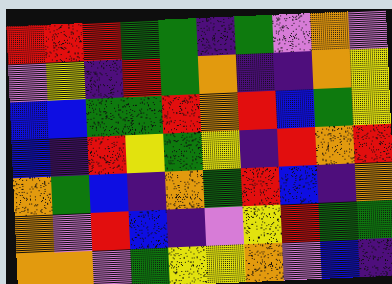[["red", "red", "red", "green", "green", "indigo", "green", "violet", "orange", "violet"], ["violet", "yellow", "indigo", "red", "green", "orange", "indigo", "indigo", "orange", "yellow"], ["blue", "blue", "green", "green", "red", "orange", "red", "blue", "green", "yellow"], ["blue", "indigo", "red", "yellow", "green", "yellow", "indigo", "red", "orange", "red"], ["orange", "green", "blue", "indigo", "orange", "green", "red", "blue", "indigo", "orange"], ["orange", "violet", "red", "blue", "indigo", "violet", "yellow", "red", "green", "green"], ["orange", "orange", "violet", "green", "yellow", "yellow", "orange", "violet", "blue", "indigo"]]